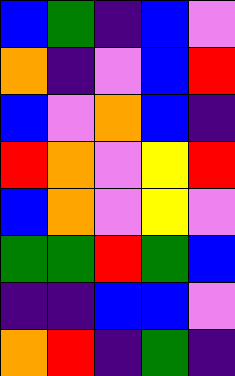[["blue", "green", "indigo", "blue", "violet"], ["orange", "indigo", "violet", "blue", "red"], ["blue", "violet", "orange", "blue", "indigo"], ["red", "orange", "violet", "yellow", "red"], ["blue", "orange", "violet", "yellow", "violet"], ["green", "green", "red", "green", "blue"], ["indigo", "indigo", "blue", "blue", "violet"], ["orange", "red", "indigo", "green", "indigo"]]